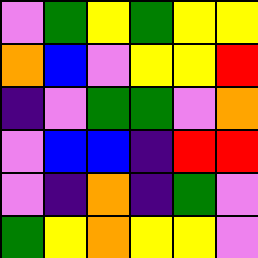[["violet", "green", "yellow", "green", "yellow", "yellow"], ["orange", "blue", "violet", "yellow", "yellow", "red"], ["indigo", "violet", "green", "green", "violet", "orange"], ["violet", "blue", "blue", "indigo", "red", "red"], ["violet", "indigo", "orange", "indigo", "green", "violet"], ["green", "yellow", "orange", "yellow", "yellow", "violet"]]